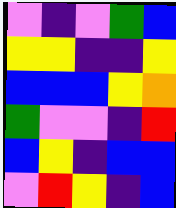[["violet", "indigo", "violet", "green", "blue"], ["yellow", "yellow", "indigo", "indigo", "yellow"], ["blue", "blue", "blue", "yellow", "orange"], ["green", "violet", "violet", "indigo", "red"], ["blue", "yellow", "indigo", "blue", "blue"], ["violet", "red", "yellow", "indigo", "blue"]]